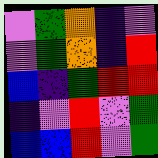[["violet", "green", "orange", "indigo", "violet"], ["violet", "green", "orange", "indigo", "red"], ["blue", "indigo", "green", "red", "red"], ["indigo", "violet", "red", "violet", "green"], ["blue", "blue", "red", "violet", "green"]]